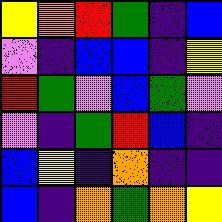[["yellow", "orange", "red", "green", "indigo", "blue"], ["violet", "indigo", "blue", "blue", "indigo", "yellow"], ["red", "green", "violet", "blue", "green", "violet"], ["violet", "indigo", "green", "red", "blue", "indigo"], ["blue", "yellow", "indigo", "orange", "indigo", "indigo"], ["blue", "indigo", "orange", "green", "orange", "yellow"]]